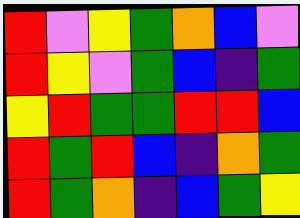[["red", "violet", "yellow", "green", "orange", "blue", "violet"], ["red", "yellow", "violet", "green", "blue", "indigo", "green"], ["yellow", "red", "green", "green", "red", "red", "blue"], ["red", "green", "red", "blue", "indigo", "orange", "green"], ["red", "green", "orange", "indigo", "blue", "green", "yellow"]]